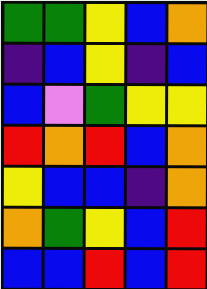[["green", "green", "yellow", "blue", "orange"], ["indigo", "blue", "yellow", "indigo", "blue"], ["blue", "violet", "green", "yellow", "yellow"], ["red", "orange", "red", "blue", "orange"], ["yellow", "blue", "blue", "indigo", "orange"], ["orange", "green", "yellow", "blue", "red"], ["blue", "blue", "red", "blue", "red"]]